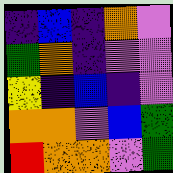[["indigo", "blue", "indigo", "orange", "violet"], ["green", "orange", "indigo", "violet", "violet"], ["yellow", "indigo", "blue", "indigo", "violet"], ["orange", "orange", "violet", "blue", "green"], ["red", "orange", "orange", "violet", "green"]]